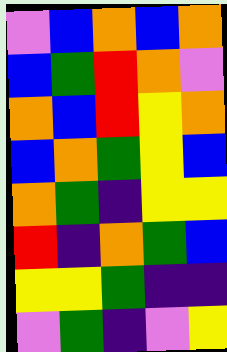[["violet", "blue", "orange", "blue", "orange"], ["blue", "green", "red", "orange", "violet"], ["orange", "blue", "red", "yellow", "orange"], ["blue", "orange", "green", "yellow", "blue"], ["orange", "green", "indigo", "yellow", "yellow"], ["red", "indigo", "orange", "green", "blue"], ["yellow", "yellow", "green", "indigo", "indigo"], ["violet", "green", "indigo", "violet", "yellow"]]